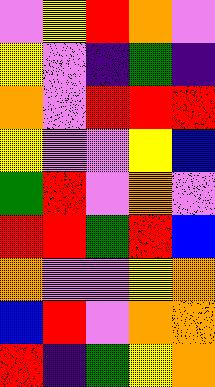[["violet", "yellow", "red", "orange", "violet"], ["yellow", "violet", "indigo", "green", "indigo"], ["orange", "violet", "red", "red", "red"], ["yellow", "violet", "violet", "yellow", "blue"], ["green", "red", "violet", "orange", "violet"], ["red", "red", "green", "red", "blue"], ["orange", "violet", "violet", "yellow", "orange"], ["blue", "red", "violet", "orange", "orange"], ["red", "indigo", "green", "yellow", "orange"]]